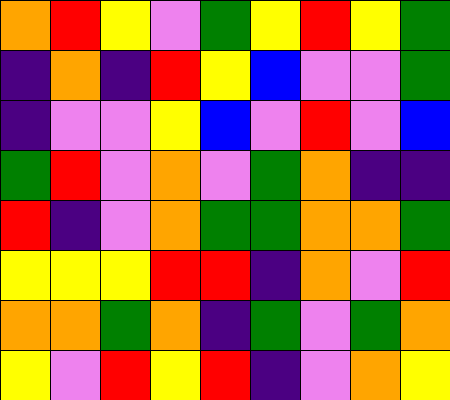[["orange", "red", "yellow", "violet", "green", "yellow", "red", "yellow", "green"], ["indigo", "orange", "indigo", "red", "yellow", "blue", "violet", "violet", "green"], ["indigo", "violet", "violet", "yellow", "blue", "violet", "red", "violet", "blue"], ["green", "red", "violet", "orange", "violet", "green", "orange", "indigo", "indigo"], ["red", "indigo", "violet", "orange", "green", "green", "orange", "orange", "green"], ["yellow", "yellow", "yellow", "red", "red", "indigo", "orange", "violet", "red"], ["orange", "orange", "green", "orange", "indigo", "green", "violet", "green", "orange"], ["yellow", "violet", "red", "yellow", "red", "indigo", "violet", "orange", "yellow"]]